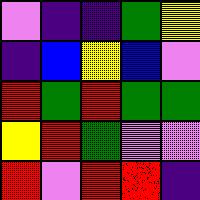[["violet", "indigo", "indigo", "green", "yellow"], ["indigo", "blue", "yellow", "blue", "violet"], ["red", "green", "red", "green", "green"], ["yellow", "red", "green", "violet", "violet"], ["red", "violet", "red", "red", "indigo"]]